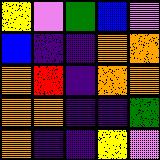[["yellow", "violet", "green", "blue", "violet"], ["blue", "indigo", "indigo", "orange", "orange"], ["orange", "red", "indigo", "orange", "orange"], ["orange", "orange", "indigo", "indigo", "green"], ["orange", "indigo", "indigo", "yellow", "violet"]]